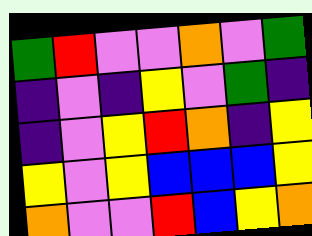[["green", "red", "violet", "violet", "orange", "violet", "green"], ["indigo", "violet", "indigo", "yellow", "violet", "green", "indigo"], ["indigo", "violet", "yellow", "red", "orange", "indigo", "yellow"], ["yellow", "violet", "yellow", "blue", "blue", "blue", "yellow"], ["orange", "violet", "violet", "red", "blue", "yellow", "orange"]]